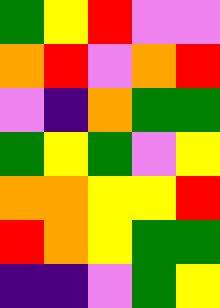[["green", "yellow", "red", "violet", "violet"], ["orange", "red", "violet", "orange", "red"], ["violet", "indigo", "orange", "green", "green"], ["green", "yellow", "green", "violet", "yellow"], ["orange", "orange", "yellow", "yellow", "red"], ["red", "orange", "yellow", "green", "green"], ["indigo", "indigo", "violet", "green", "yellow"]]